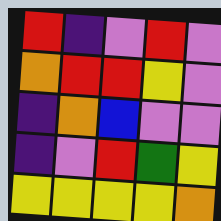[["red", "indigo", "violet", "red", "violet"], ["orange", "red", "red", "yellow", "violet"], ["indigo", "orange", "blue", "violet", "violet"], ["indigo", "violet", "red", "green", "yellow"], ["yellow", "yellow", "yellow", "yellow", "orange"]]